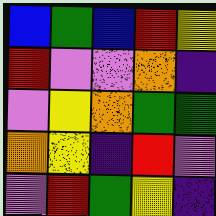[["blue", "green", "blue", "red", "yellow"], ["red", "violet", "violet", "orange", "indigo"], ["violet", "yellow", "orange", "green", "green"], ["orange", "yellow", "indigo", "red", "violet"], ["violet", "red", "green", "yellow", "indigo"]]